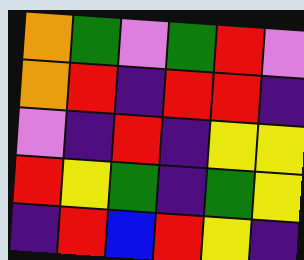[["orange", "green", "violet", "green", "red", "violet"], ["orange", "red", "indigo", "red", "red", "indigo"], ["violet", "indigo", "red", "indigo", "yellow", "yellow"], ["red", "yellow", "green", "indigo", "green", "yellow"], ["indigo", "red", "blue", "red", "yellow", "indigo"]]